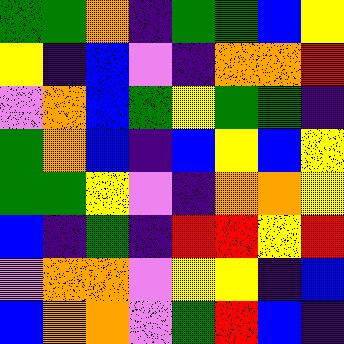[["green", "green", "orange", "indigo", "green", "green", "blue", "yellow"], ["yellow", "indigo", "blue", "violet", "indigo", "orange", "orange", "red"], ["violet", "orange", "blue", "green", "yellow", "green", "green", "indigo"], ["green", "orange", "blue", "indigo", "blue", "yellow", "blue", "yellow"], ["green", "green", "yellow", "violet", "indigo", "orange", "orange", "yellow"], ["blue", "indigo", "green", "indigo", "red", "red", "yellow", "red"], ["violet", "orange", "orange", "violet", "yellow", "yellow", "indigo", "blue"], ["blue", "orange", "orange", "violet", "green", "red", "blue", "indigo"]]